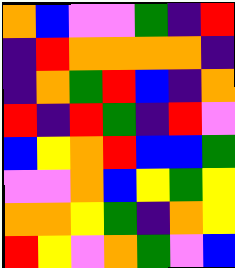[["orange", "blue", "violet", "violet", "green", "indigo", "red"], ["indigo", "red", "orange", "orange", "orange", "orange", "indigo"], ["indigo", "orange", "green", "red", "blue", "indigo", "orange"], ["red", "indigo", "red", "green", "indigo", "red", "violet"], ["blue", "yellow", "orange", "red", "blue", "blue", "green"], ["violet", "violet", "orange", "blue", "yellow", "green", "yellow"], ["orange", "orange", "yellow", "green", "indigo", "orange", "yellow"], ["red", "yellow", "violet", "orange", "green", "violet", "blue"]]